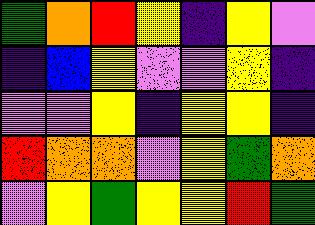[["green", "orange", "red", "yellow", "indigo", "yellow", "violet"], ["indigo", "blue", "yellow", "violet", "violet", "yellow", "indigo"], ["violet", "violet", "yellow", "indigo", "yellow", "yellow", "indigo"], ["red", "orange", "orange", "violet", "yellow", "green", "orange"], ["violet", "yellow", "green", "yellow", "yellow", "red", "green"]]